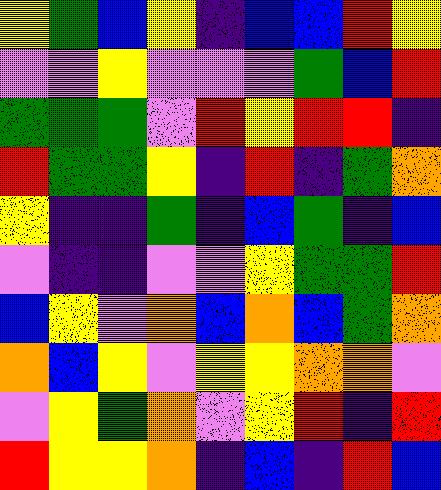[["yellow", "green", "blue", "yellow", "indigo", "blue", "blue", "red", "yellow"], ["violet", "violet", "yellow", "violet", "violet", "violet", "green", "blue", "red"], ["green", "green", "green", "violet", "red", "yellow", "red", "red", "indigo"], ["red", "green", "green", "yellow", "indigo", "red", "indigo", "green", "orange"], ["yellow", "indigo", "indigo", "green", "indigo", "blue", "green", "indigo", "blue"], ["violet", "indigo", "indigo", "violet", "violet", "yellow", "green", "green", "red"], ["blue", "yellow", "violet", "orange", "blue", "orange", "blue", "green", "orange"], ["orange", "blue", "yellow", "violet", "yellow", "yellow", "orange", "orange", "violet"], ["violet", "yellow", "green", "orange", "violet", "yellow", "red", "indigo", "red"], ["red", "yellow", "yellow", "orange", "indigo", "blue", "indigo", "red", "blue"]]